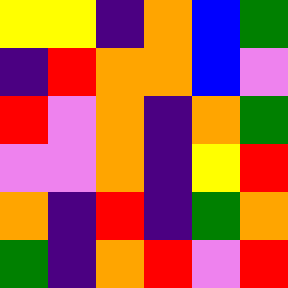[["yellow", "yellow", "indigo", "orange", "blue", "green"], ["indigo", "red", "orange", "orange", "blue", "violet"], ["red", "violet", "orange", "indigo", "orange", "green"], ["violet", "violet", "orange", "indigo", "yellow", "red"], ["orange", "indigo", "red", "indigo", "green", "orange"], ["green", "indigo", "orange", "red", "violet", "red"]]